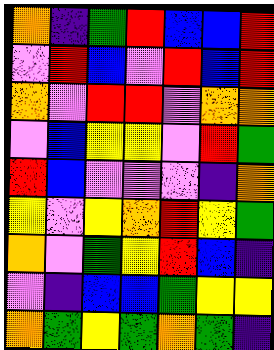[["orange", "indigo", "green", "red", "blue", "blue", "red"], ["violet", "red", "blue", "violet", "red", "blue", "red"], ["orange", "violet", "red", "red", "violet", "orange", "orange"], ["violet", "blue", "yellow", "yellow", "violet", "red", "green"], ["red", "blue", "violet", "violet", "violet", "indigo", "orange"], ["yellow", "violet", "yellow", "orange", "red", "yellow", "green"], ["orange", "violet", "green", "yellow", "red", "blue", "indigo"], ["violet", "indigo", "blue", "blue", "green", "yellow", "yellow"], ["orange", "green", "yellow", "green", "orange", "green", "indigo"]]